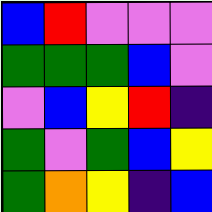[["blue", "red", "violet", "violet", "violet"], ["green", "green", "green", "blue", "violet"], ["violet", "blue", "yellow", "red", "indigo"], ["green", "violet", "green", "blue", "yellow"], ["green", "orange", "yellow", "indigo", "blue"]]